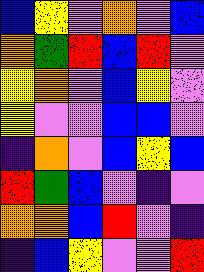[["blue", "yellow", "violet", "orange", "violet", "blue"], ["orange", "green", "red", "blue", "red", "violet"], ["yellow", "orange", "violet", "blue", "yellow", "violet"], ["yellow", "violet", "violet", "blue", "blue", "violet"], ["indigo", "orange", "violet", "blue", "yellow", "blue"], ["red", "green", "blue", "violet", "indigo", "violet"], ["orange", "orange", "blue", "red", "violet", "indigo"], ["indigo", "blue", "yellow", "violet", "violet", "red"]]